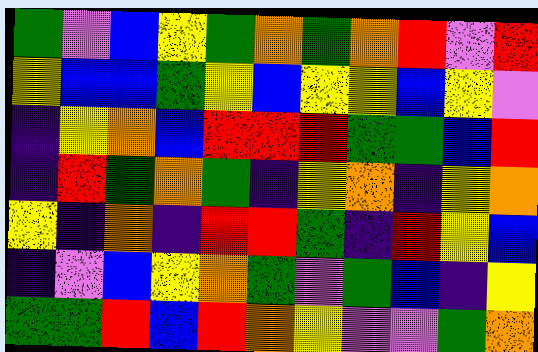[["green", "violet", "blue", "yellow", "green", "orange", "green", "orange", "red", "violet", "red"], ["yellow", "blue", "blue", "green", "yellow", "blue", "yellow", "yellow", "blue", "yellow", "violet"], ["indigo", "yellow", "orange", "blue", "red", "red", "red", "green", "green", "blue", "red"], ["indigo", "red", "green", "orange", "green", "indigo", "yellow", "orange", "indigo", "yellow", "orange"], ["yellow", "indigo", "orange", "indigo", "red", "red", "green", "indigo", "red", "yellow", "blue"], ["indigo", "violet", "blue", "yellow", "orange", "green", "violet", "green", "blue", "indigo", "yellow"], ["green", "green", "red", "blue", "red", "orange", "yellow", "violet", "violet", "green", "orange"]]